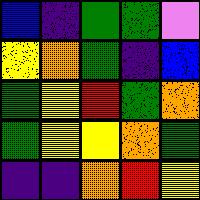[["blue", "indigo", "green", "green", "violet"], ["yellow", "orange", "green", "indigo", "blue"], ["green", "yellow", "red", "green", "orange"], ["green", "yellow", "yellow", "orange", "green"], ["indigo", "indigo", "orange", "red", "yellow"]]